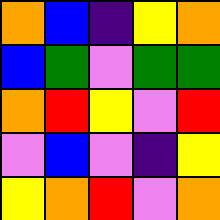[["orange", "blue", "indigo", "yellow", "orange"], ["blue", "green", "violet", "green", "green"], ["orange", "red", "yellow", "violet", "red"], ["violet", "blue", "violet", "indigo", "yellow"], ["yellow", "orange", "red", "violet", "orange"]]